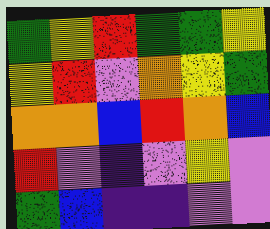[["green", "yellow", "red", "green", "green", "yellow"], ["yellow", "red", "violet", "orange", "yellow", "green"], ["orange", "orange", "blue", "red", "orange", "blue"], ["red", "violet", "indigo", "violet", "yellow", "violet"], ["green", "blue", "indigo", "indigo", "violet", "violet"]]